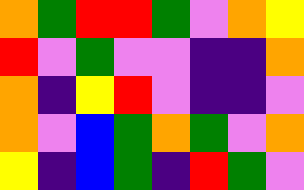[["orange", "green", "red", "red", "green", "violet", "orange", "yellow"], ["red", "violet", "green", "violet", "violet", "indigo", "indigo", "orange"], ["orange", "indigo", "yellow", "red", "violet", "indigo", "indigo", "violet"], ["orange", "violet", "blue", "green", "orange", "green", "violet", "orange"], ["yellow", "indigo", "blue", "green", "indigo", "red", "green", "violet"]]